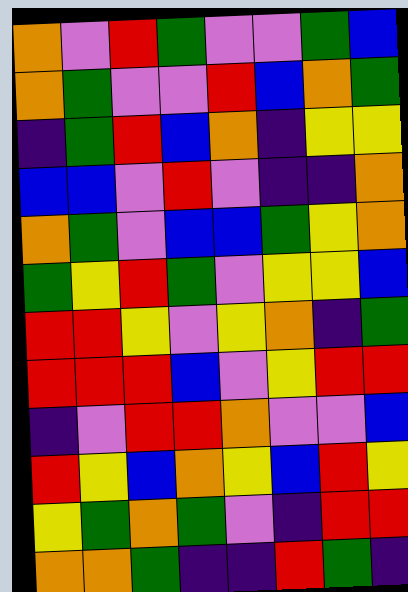[["orange", "violet", "red", "green", "violet", "violet", "green", "blue"], ["orange", "green", "violet", "violet", "red", "blue", "orange", "green"], ["indigo", "green", "red", "blue", "orange", "indigo", "yellow", "yellow"], ["blue", "blue", "violet", "red", "violet", "indigo", "indigo", "orange"], ["orange", "green", "violet", "blue", "blue", "green", "yellow", "orange"], ["green", "yellow", "red", "green", "violet", "yellow", "yellow", "blue"], ["red", "red", "yellow", "violet", "yellow", "orange", "indigo", "green"], ["red", "red", "red", "blue", "violet", "yellow", "red", "red"], ["indigo", "violet", "red", "red", "orange", "violet", "violet", "blue"], ["red", "yellow", "blue", "orange", "yellow", "blue", "red", "yellow"], ["yellow", "green", "orange", "green", "violet", "indigo", "red", "red"], ["orange", "orange", "green", "indigo", "indigo", "red", "green", "indigo"]]